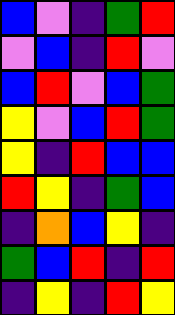[["blue", "violet", "indigo", "green", "red"], ["violet", "blue", "indigo", "red", "violet"], ["blue", "red", "violet", "blue", "green"], ["yellow", "violet", "blue", "red", "green"], ["yellow", "indigo", "red", "blue", "blue"], ["red", "yellow", "indigo", "green", "blue"], ["indigo", "orange", "blue", "yellow", "indigo"], ["green", "blue", "red", "indigo", "red"], ["indigo", "yellow", "indigo", "red", "yellow"]]